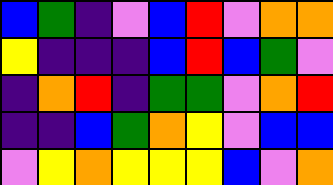[["blue", "green", "indigo", "violet", "blue", "red", "violet", "orange", "orange"], ["yellow", "indigo", "indigo", "indigo", "blue", "red", "blue", "green", "violet"], ["indigo", "orange", "red", "indigo", "green", "green", "violet", "orange", "red"], ["indigo", "indigo", "blue", "green", "orange", "yellow", "violet", "blue", "blue"], ["violet", "yellow", "orange", "yellow", "yellow", "yellow", "blue", "violet", "orange"]]